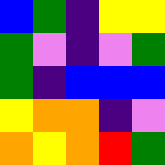[["blue", "green", "indigo", "yellow", "yellow"], ["green", "violet", "indigo", "violet", "green"], ["green", "indigo", "blue", "blue", "blue"], ["yellow", "orange", "orange", "indigo", "violet"], ["orange", "yellow", "orange", "red", "green"]]